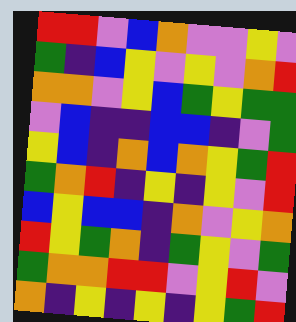[["red", "red", "violet", "blue", "orange", "violet", "violet", "yellow", "violet"], ["green", "indigo", "blue", "yellow", "violet", "yellow", "violet", "orange", "red"], ["orange", "orange", "violet", "yellow", "blue", "green", "yellow", "green", "green"], ["violet", "blue", "indigo", "indigo", "blue", "blue", "indigo", "violet", "green"], ["yellow", "blue", "indigo", "orange", "blue", "orange", "yellow", "green", "red"], ["green", "orange", "red", "indigo", "yellow", "indigo", "yellow", "violet", "red"], ["blue", "yellow", "blue", "blue", "indigo", "orange", "violet", "yellow", "orange"], ["red", "yellow", "green", "orange", "indigo", "green", "yellow", "violet", "green"], ["green", "orange", "orange", "red", "red", "violet", "yellow", "red", "violet"], ["orange", "indigo", "yellow", "indigo", "yellow", "indigo", "yellow", "green", "red"]]